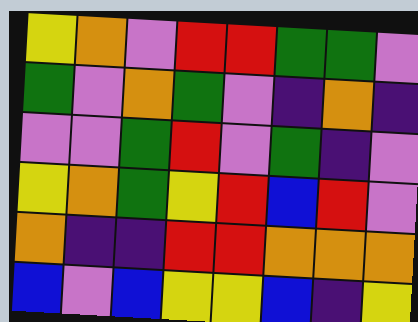[["yellow", "orange", "violet", "red", "red", "green", "green", "violet"], ["green", "violet", "orange", "green", "violet", "indigo", "orange", "indigo"], ["violet", "violet", "green", "red", "violet", "green", "indigo", "violet"], ["yellow", "orange", "green", "yellow", "red", "blue", "red", "violet"], ["orange", "indigo", "indigo", "red", "red", "orange", "orange", "orange"], ["blue", "violet", "blue", "yellow", "yellow", "blue", "indigo", "yellow"]]